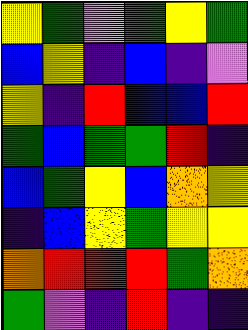[["yellow", "green", "violet", "green", "yellow", "green"], ["blue", "yellow", "indigo", "blue", "indigo", "violet"], ["yellow", "indigo", "red", "blue", "blue", "red"], ["green", "blue", "green", "green", "red", "indigo"], ["blue", "green", "yellow", "blue", "orange", "yellow"], ["indigo", "blue", "yellow", "green", "yellow", "yellow"], ["orange", "red", "red", "red", "green", "orange"], ["green", "violet", "indigo", "red", "indigo", "indigo"]]